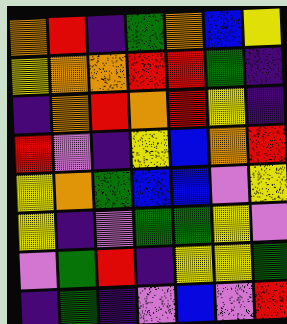[["orange", "red", "indigo", "green", "orange", "blue", "yellow"], ["yellow", "orange", "orange", "red", "red", "green", "indigo"], ["indigo", "orange", "red", "orange", "red", "yellow", "indigo"], ["red", "violet", "indigo", "yellow", "blue", "orange", "red"], ["yellow", "orange", "green", "blue", "blue", "violet", "yellow"], ["yellow", "indigo", "violet", "green", "green", "yellow", "violet"], ["violet", "green", "red", "indigo", "yellow", "yellow", "green"], ["indigo", "green", "indigo", "violet", "blue", "violet", "red"]]